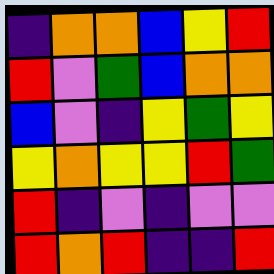[["indigo", "orange", "orange", "blue", "yellow", "red"], ["red", "violet", "green", "blue", "orange", "orange"], ["blue", "violet", "indigo", "yellow", "green", "yellow"], ["yellow", "orange", "yellow", "yellow", "red", "green"], ["red", "indigo", "violet", "indigo", "violet", "violet"], ["red", "orange", "red", "indigo", "indigo", "red"]]